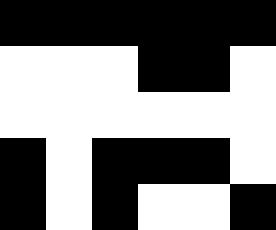[["black", "black", "black", "black", "black", "black"], ["white", "white", "white", "black", "black", "white"], ["white", "white", "white", "white", "white", "white"], ["black", "white", "black", "black", "black", "white"], ["black", "white", "black", "white", "white", "black"]]